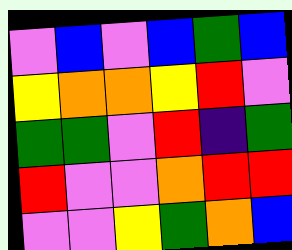[["violet", "blue", "violet", "blue", "green", "blue"], ["yellow", "orange", "orange", "yellow", "red", "violet"], ["green", "green", "violet", "red", "indigo", "green"], ["red", "violet", "violet", "orange", "red", "red"], ["violet", "violet", "yellow", "green", "orange", "blue"]]